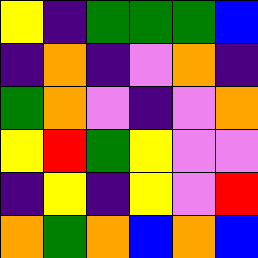[["yellow", "indigo", "green", "green", "green", "blue"], ["indigo", "orange", "indigo", "violet", "orange", "indigo"], ["green", "orange", "violet", "indigo", "violet", "orange"], ["yellow", "red", "green", "yellow", "violet", "violet"], ["indigo", "yellow", "indigo", "yellow", "violet", "red"], ["orange", "green", "orange", "blue", "orange", "blue"]]